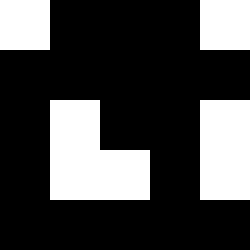[["white", "black", "black", "black", "white"], ["black", "black", "black", "black", "black"], ["black", "white", "black", "black", "white"], ["black", "white", "white", "black", "white"], ["black", "black", "black", "black", "black"]]